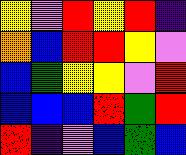[["yellow", "violet", "red", "yellow", "red", "indigo"], ["orange", "blue", "red", "red", "yellow", "violet"], ["blue", "green", "yellow", "yellow", "violet", "red"], ["blue", "blue", "blue", "red", "green", "red"], ["red", "indigo", "violet", "blue", "green", "blue"]]